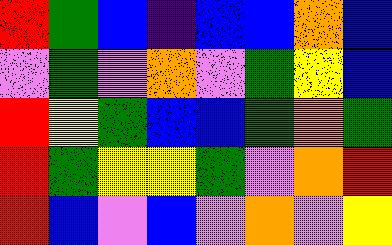[["red", "green", "blue", "indigo", "blue", "blue", "orange", "blue"], ["violet", "green", "violet", "orange", "violet", "green", "yellow", "blue"], ["red", "yellow", "green", "blue", "blue", "green", "orange", "green"], ["red", "green", "yellow", "yellow", "green", "violet", "orange", "red"], ["red", "blue", "violet", "blue", "violet", "orange", "violet", "yellow"]]